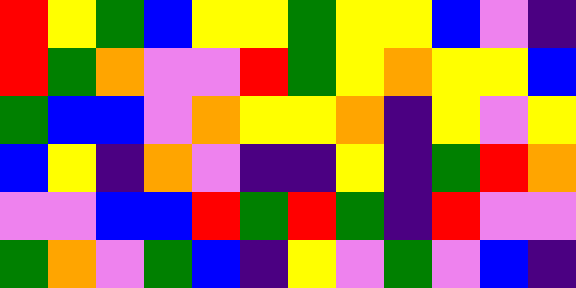[["red", "yellow", "green", "blue", "yellow", "yellow", "green", "yellow", "yellow", "blue", "violet", "indigo"], ["red", "green", "orange", "violet", "violet", "red", "green", "yellow", "orange", "yellow", "yellow", "blue"], ["green", "blue", "blue", "violet", "orange", "yellow", "yellow", "orange", "indigo", "yellow", "violet", "yellow"], ["blue", "yellow", "indigo", "orange", "violet", "indigo", "indigo", "yellow", "indigo", "green", "red", "orange"], ["violet", "violet", "blue", "blue", "red", "green", "red", "green", "indigo", "red", "violet", "violet"], ["green", "orange", "violet", "green", "blue", "indigo", "yellow", "violet", "green", "violet", "blue", "indigo"]]